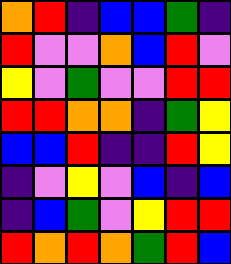[["orange", "red", "indigo", "blue", "blue", "green", "indigo"], ["red", "violet", "violet", "orange", "blue", "red", "violet"], ["yellow", "violet", "green", "violet", "violet", "red", "red"], ["red", "red", "orange", "orange", "indigo", "green", "yellow"], ["blue", "blue", "red", "indigo", "indigo", "red", "yellow"], ["indigo", "violet", "yellow", "violet", "blue", "indigo", "blue"], ["indigo", "blue", "green", "violet", "yellow", "red", "red"], ["red", "orange", "red", "orange", "green", "red", "blue"]]